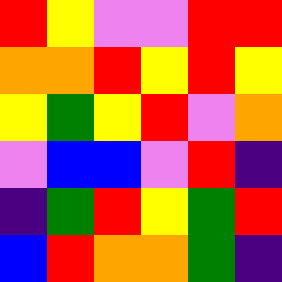[["red", "yellow", "violet", "violet", "red", "red"], ["orange", "orange", "red", "yellow", "red", "yellow"], ["yellow", "green", "yellow", "red", "violet", "orange"], ["violet", "blue", "blue", "violet", "red", "indigo"], ["indigo", "green", "red", "yellow", "green", "red"], ["blue", "red", "orange", "orange", "green", "indigo"]]